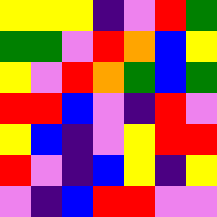[["yellow", "yellow", "yellow", "indigo", "violet", "red", "green"], ["green", "green", "violet", "red", "orange", "blue", "yellow"], ["yellow", "violet", "red", "orange", "green", "blue", "green"], ["red", "red", "blue", "violet", "indigo", "red", "violet"], ["yellow", "blue", "indigo", "violet", "yellow", "red", "red"], ["red", "violet", "indigo", "blue", "yellow", "indigo", "yellow"], ["violet", "indigo", "blue", "red", "red", "violet", "violet"]]